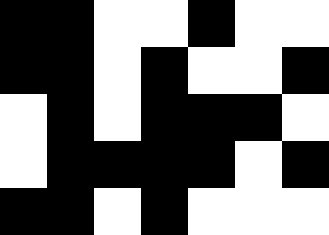[["black", "black", "white", "white", "black", "white", "white"], ["black", "black", "white", "black", "white", "white", "black"], ["white", "black", "white", "black", "black", "black", "white"], ["white", "black", "black", "black", "black", "white", "black"], ["black", "black", "white", "black", "white", "white", "white"]]